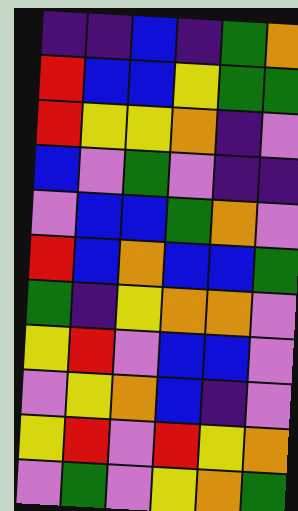[["indigo", "indigo", "blue", "indigo", "green", "orange"], ["red", "blue", "blue", "yellow", "green", "green"], ["red", "yellow", "yellow", "orange", "indigo", "violet"], ["blue", "violet", "green", "violet", "indigo", "indigo"], ["violet", "blue", "blue", "green", "orange", "violet"], ["red", "blue", "orange", "blue", "blue", "green"], ["green", "indigo", "yellow", "orange", "orange", "violet"], ["yellow", "red", "violet", "blue", "blue", "violet"], ["violet", "yellow", "orange", "blue", "indigo", "violet"], ["yellow", "red", "violet", "red", "yellow", "orange"], ["violet", "green", "violet", "yellow", "orange", "green"]]